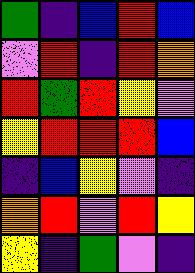[["green", "indigo", "blue", "red", "blue"], ["violet", "red", "indigo", "red", "orange"], ["red", "green", "red", "yellow", "violet"], ["yellow", "red", "red", "red", "blue"], ["indigo", "blue", "yellow", "violet", "indigo"], ["orange", "red", "violet", "red", "yellow"], ["yellow", "indigo", "green", "violet", "indigo"]]